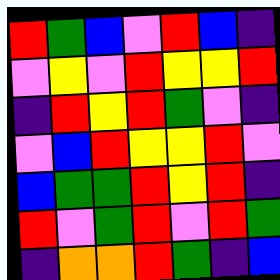[["red", "green", "blue", "violet", "red", "blue", "indigo"], ["violet", "yellow", "violet", "red", "yellow", "yellow", "red"], ["indigo", "red", "yellow", "red", "green", "violet", "indigo"], ["violet", "blue", "red", "yellow", "yellow", "red", "violet"], ["blue", "green", "green", "red", "yellow", "red", "indigo"], ["red", "violet", "green", "red", "violet", "red", "green"], ["indigo", "orange", "orange", "red", "green", "indigo", "blue"]]